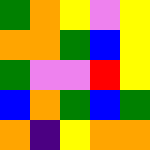[["green", "orange", "yellow", "violet", "yellow"], ["orange", "orange", "green", "blue", "yellow"], ["green", "violet", "violet", "red", "yellow"], ["blue", "orange", "green", "blue", "green"], ["orange", "indigo", "yellow", "orange", "orange"]]